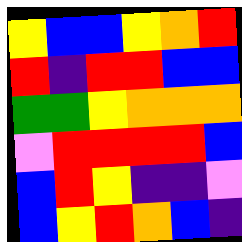[["yellow", "blue", "blue", "yellow", "orange", "red"], ["red", "indigo", "red", "red", "blue", "blue"], ["green", "green", "yellow", "orange", "orange", "orange"], ["violet", "red", "red", "red", "red", "blue"], ["blue", "red", "yellow", "indigo", "indigo", "violet"], ["blue", "yellow", "red", "orange", "blue", "indigo"]]